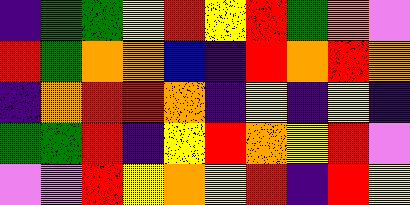[["indigo", "green", "green", "yellow", "red", "yellow", "red", "green", "orange", "violet"], ["red", "green", "orange", "orange", "blue", "indigo", "red", "orange", "red", "orange"], ["indigo", "orange", "red", "red", "orange", "indigo", "yellow", "indigo", "yellow", "indigo"], ["green", "green", "red", "indigo", "yellow", "red", "orange", "yellow", "red", "violet"], ["violet", "violet", "red", "yellow", "orange", "yellow", "red", "indigo", "red", "yellow"]]